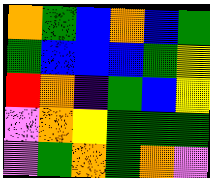[["orange", "green", "blue", "orange", "blue", "green"], ["green", "blue", "blue", "blue", "green", "yellow"], ["red", "orange", "indigo", "green", "blue", "yellow"], ["violet", "orange", "yellow", "green", "green", "green"], ["violet", "green", "orange", "green", "orange", "violet"]]